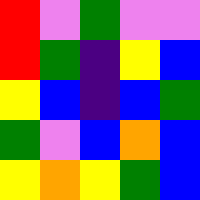[["red", "violet", "green", "violet", "violet"], ["red", "green", "indigo", "yellow", "blue"], ["yellow", "blue", "indigo", "blue", "green"], ["green", "violet", "blue", "orange", "blue"], ["yellow", "orange", "yellow", "green", "blue"]]